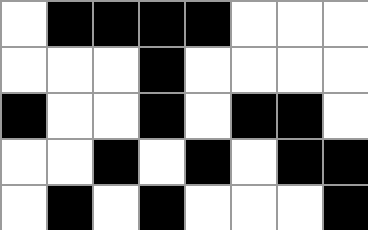[["white", "black", "black", "black", "black", "white", "white", "white"], ["white", "white", "white", "black", "white", "white", "white", "white"], ["black", "white", "white", "black", "white", "black", "black", "white"], ["white", "white", "black", "white", "black", "white", "black", "black"], ["white", "black", "white", "black", "white", "white", "white", "black"]]